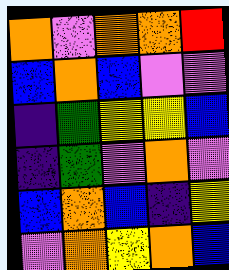[["orange", "violet", "orange", "orange", "red"], ["blue", "orange", "blue", "violet", "violet"], ["indigo", "green", "yellow", "yellow", "blue"], ["indigo", "green", "violet", "orange", "violet"], ["blue", "orange", "blue", "indigo", "yellow"], ["violet", "orange", "yellow", "orange", "blue"]]